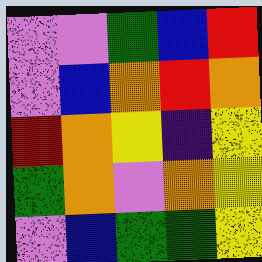[["violet", "violet", "green", "blue", "red"], ["violet", "blue", "orange", "red", "orange"], ["red", "orange", "yellow", "indigo", "yellow"], ["green", "orange", "violet", "orange", "yellow"], ["violet", "blue", "green", "green", "yellow"]]